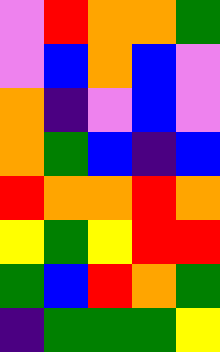[["violet", "red", "orange", "orange", "green"], ["violet", "blue", "orange", "blue", "violet"], ["orange", "indigo", "violet", "blue", "violet"], ["orange", "green", "blue", "indigo", "blue"], ["red", "orange", "orange", "red", "orange"], ["yellow", "green", "yellow", "red", "red"], ["green", "blue", "red", "orange", "green"], ["indigo", "green", "green", "green", "yellow"]]